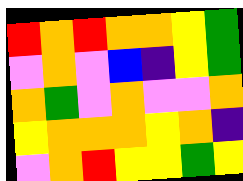[["red", "orange", "red", "orange", "orange", "yellow", "green"], ["violet", "orange", "violet", "blue", "indigo", "yellow", "green"], ["orange", "green", "violet", "orange", "violet", "violet", "orange"], ["yellow", "orange", "orange", "orange", "yellow", "orange", "indigo"], ["violet", "orange", "red", "yellow", "yellow", "green", "yellow"]]